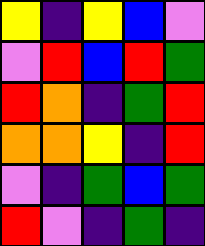[["yellow", "indigo", "yellow", "blue", "violet"], ["violet", "red", "blue", "red", "green"], ["red", "orange", "indigo", "green", "red"], ["orange", "orange", "yellow", "indigo", "red"], ["violet", "indigo", "green", "blue", "green"], ["red", "violet", "indigo", "green", "indigo"]]